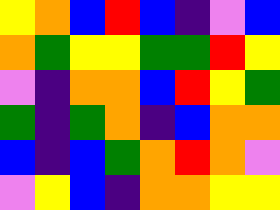[["yellow", "orange", "blue", "red", "blue", "indigo", "violet", "blue"], ["orange", "green", "yellow", "yellow", "green", "green", "red", "yellow"], ["violet", "indigo", "orange", "orange", "blue", "red", "yellow", "green"], ["green", "indigo", "green", "orange", "indigo", "blue", "orange", "orange"], ["blue", "indigo", "blue", "green", "orange", "red", "orange", "violet"], ["violet", "yellow", "blue", "indigo", "orange", "orange", "yellow", "yellow"]]